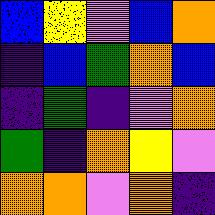[["blue", "yellow", "violet", "blue", "orange"], ["indigo", "blue", "green", "orange", "blue"], ["indigo", "green", "indigo", "violet", "orange"], ["green", "indigo", "orange", "yellow", "violet"], ["orange", "orange", "violet", "orange", "indigo"]]